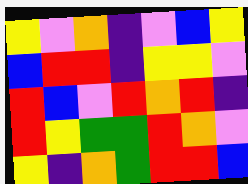[["yellow", "violet", "orange", "indigo", "violet", "blue", "yellow"], ["blue", "red", "red", "indigo", "yellow", "yellow", "violet"], ["red", "blue", "violet", "red", "orange", "red", "indigo"], ["red", "yellow", "green", "green", "red", "orange", "violet"], ["yellow", "indigo", "orange", "green", "red", "red", "blue"]]